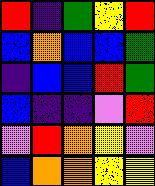[["red", "indigo", "green", "yellow", "red"], ["blue", "orange", "blue", "blue", "green"], ["indigo", "blue", "blue", "red", "green"], ["blue", "indigo", "indigo", "violet", "red"], ["violet", "red", "orange", "yellow", "violet"], ["blue", "orange", "orange", "yellow", "yellow"]]